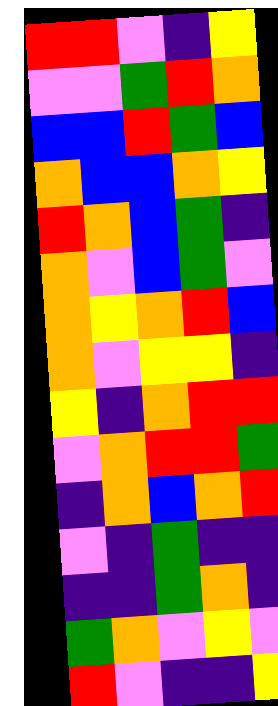[["red", "red", "violet", "indigo", "yellow"], ["violet", "violet", "green", "red", "orange"], ["blue", "blue", "red", "green", "blue"], ["orange", "blue", "blue", "orange", "yellow"], ["red", "orange", "blue", "green", "indigo"], ["orange", "violet", "blue", "green", "violet"], ["orange", "yellow", "orange", "red", "blue"], ["orange", "violet", "yellow", "yellow", "indigo"], ["yellow", "indigo", "orange", "red", "red"], ["violet", "orange", "red", "red", "green"], ["indigo", "orange", "blue", "orange", "red"], ["violet", "indigo", "green", "indigo", "indigo"], ["indigo", "indigo", "green", "orange", "indigo"], ["green", "orange", "violet", "yellow", "violet"], ["red", "violet", "indigo", "indigo", "yellow"]]